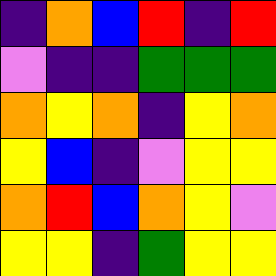[["indigo", "orange", "blue", "red", "indigo", "red"], ["violet", "indigo", "indigo", "green", "green", "green"], ["orange", "yellow", "orange", "indigo", "yellow", "orange"], ["yellow", "blue", "indigo", "violet", "yellow", "yellow"], ["orange", "red", "blue", "orange", "yellow", "violet"], ["yellow", "yellow", "indigo", "green", "yellow", "yellow"]]